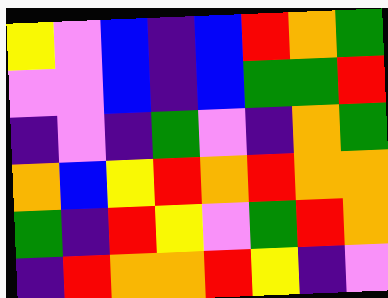[["yellow", "violet", "blue", "indigo", "blue", "red", "orange", "green"], ["violet", "violet", "blue", "indigo", "blue", "green", "green", "red"], ["indigo", "violet", "indigo", "green", "violet", "indigo", "orange", "green"], ["orange", "blue", "yellow", "red", "orange", "red", "orange", "orange"], ["green", "indigo", "red", "yellow", "violet", "green", "red", "orange"], ["indigo", "red", "orange", "orange", "red", "yellow", "indigo", "violet"]]